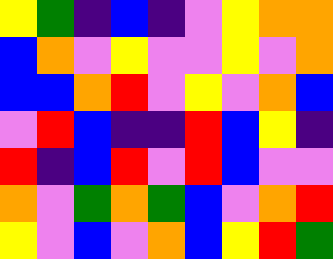[["yellow", "green", "indigo", "blue", "indigo", "violet", "yellow", "orange", "orange"], ["blue", "orange", "violet", "yellow", "violet", "violet", "yellow", "violet", "orange"], ["blue", "blue", "orange", "red", "violet", "yellow", "violet", "orange", "blue"], ["violet", "red", "blue", "indigo", "indigo", "red", "blue", "yellow", "indigo"], ["red", "indigo", "blue", "red", "violet", "red", "blue", "violet", "violet"], ["orange", "violet", "green", "orange", "green", "blue", "violet", "orange", "red"], ["yellow", "violet", "blue", "violet", "orange", "blue", "yellow", "red", "green"]]